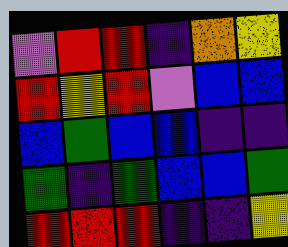[["violet", "red", "red", "indigo", "orange", "yellow"], ["red", "yellow", "red", "violet", "blue", "blue"], ["blue", "green", "blue", "blue", "indigo", "indigo"], ["green", "indigo", "green", "blue", "blue", "green"], ["red", "red", "red", "indigo", "indigo", "yellow"]]